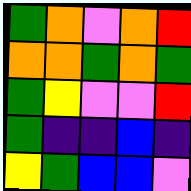[["green", "orange", "violet", "orange", "red"], ["orange", "orange", "green", "orange", "green"], ["green", "yellow", "violet", "violet", "red"], ["green", "indigo", "indigo", "blue", "indigo"], ["yellow", "green", "blue", "blue", "violet"]]